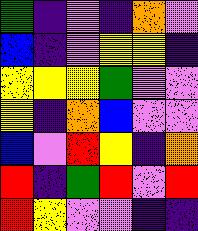[["green", "indigo", "violet", "indigo", "orange", "violet"], ["blue", "indigo", "violet", "yellow", "yellow", "indigo"], ["yellow", "yellow", "yellow", "green", "violet", "violet"], ["yellow", "indigo", "orange", "blue", "violet", "violet"], ["blue", "violet", "red", "yellow", "indigo", "orange"], ["red", "indigo", "green", "red", "violet", "red"], ["red", "yellow", "violet", "violet", "indigo", "indigo"]]